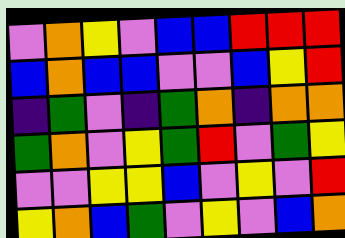[["violet", "orange", "yellow", "violet", "blue", "blue", "red", "red", "red"], ["blue", "orange", "blue", "blue", "violet", "violet", "blue", "yellow", "red"], ["indigo", "green", "violet", "indigo", "green", "orange", "indigo", "orange", "orange"], ["green", "orange", "violet", "yellow", "green", "red", "violet", "green", "yellow"], ["violet", "violet", "yellow", "yellow", "blue", "violet", "yellow", "violet", "red"], ["yellow", "orange", "blue", "green", "violet", "yellow", "violet", "blue", "orange"]]